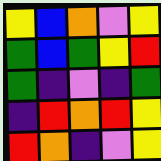[["yellow", "blue", "orange", "violet", "yellow"], ["green", "blue", "green", "yellow", "red"], ["green", "indigo", "violet", "indigo", "green"], ["indigo", "red", "orange", "red", "yellow"], ["red", "orange", "indigo", "violet", "yellow"]]